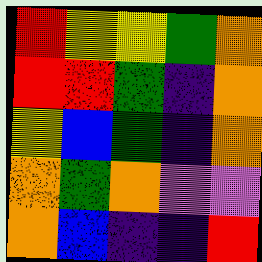[["red", "yellow", "yellow", "green", "orange"], ["red", "red", "green", "indigo", "orange"], ["yellow", "blue", "green", "indigo", "orange"], ["orange", "green", "orange", "violet", "violet"], ["orange", "blue", "indigo", "indigo", "red"]]